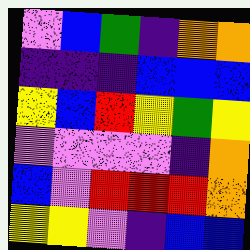[["violet", "blue", "green", "indigo", "orange", "orange"], ["indigo", "indigo", "indigo", "blue", "blue", "blue"], ["yellow", "blue", "red", "yellow", "green", "yellow"], ["violet", "violet", "violet", "violet", "indigo", "orange"], ["blue", "violet", "red", "red", "red", "orange"], ["yellow", "yellow", "violet", "indigo", "blue", "blue"]]